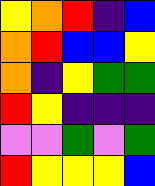[["yellow", "orange", "red", "indigo", "blue"], ["orange", "red", "blue", "blue", "yellow"], ["orange", "indigo", "yellow", "green", "green"], ["red", "yellow", "indigo", "indigo", "indigo"], ["violet", "violet", "green", "violet", "green"], ["red", "yellow", "yellow", "yellow", "blue"]]